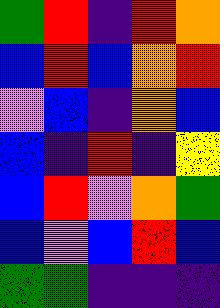[["green", "red", "indigo", "red", "orange"], ["blue", "red", "blue", "orange", "red"], ["violet", "blue", "indigo", "orange", "blue"], ["blue", "indigo", "red", "indigo", "yellow"], ["blue", "red", "violet", "orange", "green"], ["blue", "violet", "blue", "red", "blue"], ["green", "green", "indigo", "indigo", "indigo"]]